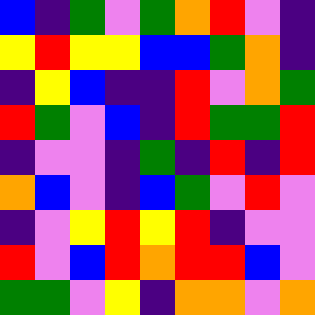[["blue", "indigo", "green", "violet", "green", "orange", "red", "violet", "indigo"], ["yellow", "red", "yellow", "yellow", "blue", "blue", "green", "orange", "indigo"], ["indigo", "yellow", "blue", "indigo", "indigo", "red", "violet", "orange", "green"], ["red", "green", "violet", "blue", "indigo", "red", "green", "green", "red"], ["indigo", "violet", "violet", "indigo", "green", "indigo", "red", "indigo", "red"], ["orange", "blue", "violet", "indigo", "blue", "green", "violet", "red", "violet"], ["indigo", "violet", "yellow", "red", "yellow", "red", "indigo", "violet", "violet"], ["red", "violet", "blue", "red", "orange", "red", "red", "blue", "violet"], ["green", "green", "violet", "yellow", "indigo", "orange", "orange", "violet", "orange"]]